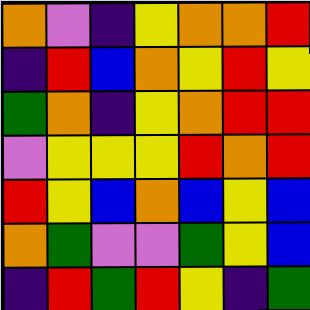[["orange", "violet", "indigo", "yellow", "orange", "orange", "red"], ["indigo", "red", "blue", "orange", "yellow", "red", "yellow"], ["green", "orange", "indigo", "yellow", "orange", "red", "red"], ["violet", "yellow", "yellow", "yellow", "red", "orange", "red"], ["red", "yellow", "blue", "orange", "blue", "yellow", "blue"], ["orange", "green", "violet", "violet", "green", "yellow", "blue"], ["indigo", "red", "green", "red", "yellow", "indigo", "green"]]